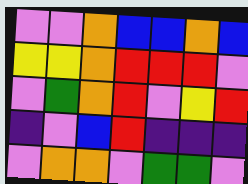[["violet", "violet", "orange", "blue", "blue", "orange", "blue"], ["yellow", "yellow", "orange", "red", "red", "red", "violet"], ["violet", "green", "orange", "red", "violet", "yellow", "red"], ["indigo", "violet", "blue", "red", "indigo", "indigo", "indigo"], ["violet", "orange", "orange", "violet", "green", "green", "violet"]]